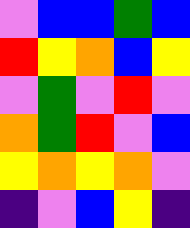[["violet", "blue", "blue", "green", "blue"], ["red", "yellow", "orange", "blue", "yellow"], ["violet", "green", "violet", "red", "violet"], ["orange", "green", "red", "violet", "blue"], ["yellow", "orange", "yellow", "orange", "violet"], ["indigo", "violet", "blue", "yellow", "indigo"]]